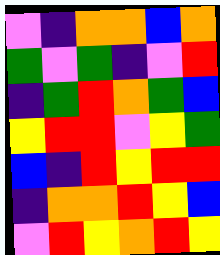[["violet", "indigo", "orange", "orange", "blue", "orange"], ["green", "violet", "green", "indigo", "violet", "red"], ["indigo", "green", "red", "orange", "green", "blue"], ["yellow", "red", "red", "violet", "yellow", "green"], ["blue", "indigo", "red", "yellow", "red", "red"], ["indigo", "orange", "orange", "red", "yellow", "blue"], ["violet", "red", "yellow", "orange", "red", "yellow"]]